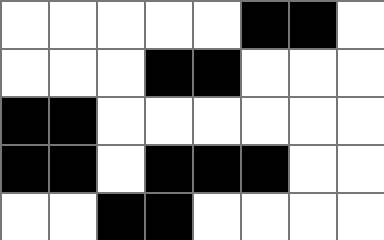[["white", "white", "white", "white", "white", "black", "black", "white"], ["white", "white", "white", "black", "black", "white", "white", "white"], ["black", "black", "white", "white", "white", "white", "white", "white"], ["black", "black", "white", "black", "black", "black", "white", "white"], ["white", "white", "black", "black", "white", "white", "white", "white"]]